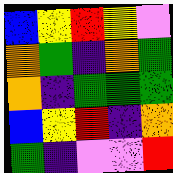[["blue", "yellow", "red", "yellow", "violet"], ["orange", "green", "indigo", "orange", "green"], ["orange", "indigo", "green", "green", "green"], ["blue", "yellow", "red", "indigo", "orange"], ["green", "indigo", "violet", "violet", "red"]]